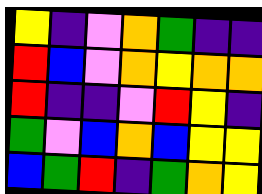[["yellow", "indigo", "violet", "orange", "green", "indigo", "indigo"], ["red", "blue", "violet", "orange", "yellow", "orange", "orange"], ["red", "indigo", "indigo", "violet", "red", "yellow", "indigo"], ["green", "violet", "blue", "orange", "blue", "yellow", "yellow"], ["blue", "green", "red", "indigo", "green", "orange", "yellow"]]